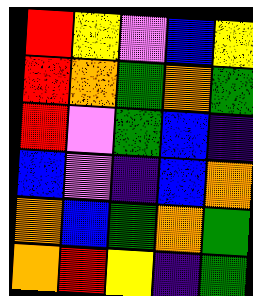[["red", "yellow", "violet", "blue", "yellow"], ["red", "orange", "green", "orange", "green"], ["red", "violet", "green", "blue", "indigo"], ["blue", "violet", "indigo", "blue", "orange"], ["orange", "blue", "green", "orange", "green"], ["orange", "red", "yellow", "indigo", "green"]]